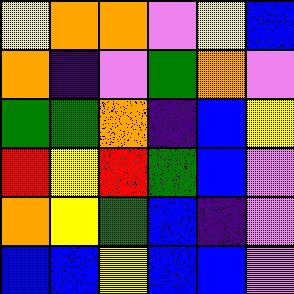[["yellow", "orange", "orange", "violet", "yellow", "blue"], ["orange", "indigo", "violet", "green", "orange", "violet"], ["green", "green", "orange", "indigo", "blue", "yellow"], ["red", "yellow", "red", "green", "blue", "violet"], ["orange", "yellow", "green", "blue", "indigo", "violet"], ["blue", "blue", "yellow", "blue", "blue", "violet"]]